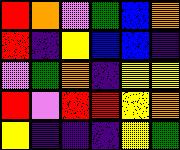[["red", "orange", "violet", "green", "blue", "orange"], ["red", "indigo", "yellow", "blue", "blue", "indigo"], ["violet", "green", "orange", "indigo", "yellow", "yellow"], ["red", "violet", "red", "red", "yellow", "orange"], ["yellow", "indigo", "indigo", "indigo", "yellow", "green"]]